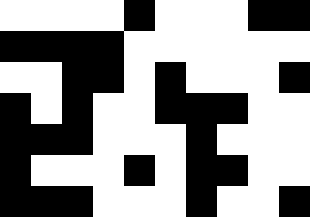[["white", "white", "white", "white", "black", "white", "white", "white", "black", "black"], ["black", "black", "black", "black", "white", "white", "white", "white", "white", "white"], ["white", "white", "black", "black", "white", "black", "white", "white", "white", "black"], ["black", "white", "black", "white", "white", "black", "black", "black", "white", "white"], ["black", "black", "black", "white", "white", "white", "black", "white", "white", "white"], ["black", "white", "white", "white", "black", "white", "black", "black", "white", "white"], ["black", "black", "black", "white", "white", "white", "black", "white", "white", "black"]]